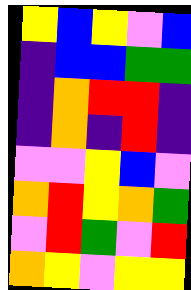[["yellow", "blue", "yellow", "violet", "blue"], ["indigo", "blue", "blue", "green", "green"], ["indigo", "orange", "red", "red", "indigo"], ["indigo", "orange", "indigo", "red", "indigo"], ["violet", "violet", "yellow", "blue", "violet"], ["orange", "red", "yellow", "orange", "green"], ["violet", "red", "green", "violet", "red"], ["orange", "yellow", "violet", "yellow", "yellow"]]